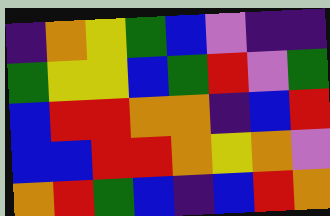[["indigo", "orange", "yellow", "green", "blue", "violet", "indigo", "indigo"], ["green", "yellow", "yellow", "blue", "green", "red", "violet", "green"], ["blue", "red", "red", "orange", "orange", "indigo", "blue", "red"], ["blue", "blue", "red", "red", "orange", "yellow", "orange", "violet"], ["orange", "red", "green", "blue", "indigo", "blue", "red", "orange"]]